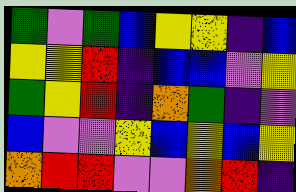[["green", "violet", "green", "blue", "yellow", "yellow", "indigo", "blue"], ["yellow", "yellow", "red", "indigo", "blue", "blue", "violet", "yellow"], ["green", "yellow", "red", "indigo", "orange", "green", "indigo", "violet"], ["blue", "violet", "violet", "yellow", "blue", "yellow", "blue", "yellow"], ["orange", "red", "red", "violet", "violet", "orange", "red", "indigo"]]